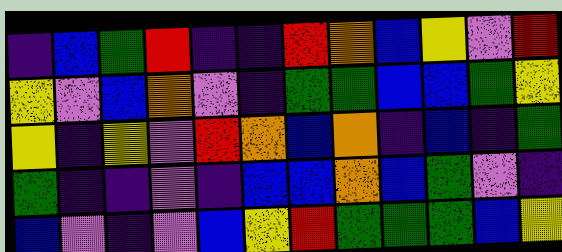[["indigo", "blue", "green", "red", "indigo", "indigo", "red", "orange", "blue", "yellow", "violet", "red"], ["yellow", "violet", "blue", "orange", "violet", "indigo", "green", "green", "blue", "blue", "green", "yellow"], ["yellow", "indigo", "yellow", "violet", "red", "orange", "blue", "orange", "indigo", "blue", "indigo", "green"], ["green", "indigo", "indigo", "violet", "indigo", "blue", "blue", "orange", "blue", "green", "violet", "indigo"], ["blue", "violet", "indigo", "violet", "blue", "yellow", "red", "green", "green", "green", "blue", "yellow"]]